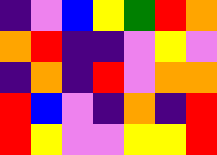[["indigo", "violet", "blue", "yellow", "green", "red", "orange"], ["orange", "red", "indigo", "indigo", "violet", "yellow", "violet"], ["indigo", "orange", "indigo", "red", "violet", "orange", "orange"], ["red", "blue", "violet", "indigo", "orange", "indigo", "red"], ["red", "yellow", "violet", "violet", "yellow", "yellow", "red"]]